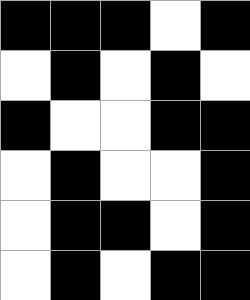[["black", "black", "black", "white", "black"], ["white", "black", "white", "black", "white"], ["black", "white", "white", "black", "black"], ["white", "black", "white", "white", "black"], ["white", "black", "black", "white", "black"], ["white", "black", "white", "black", "black"]]